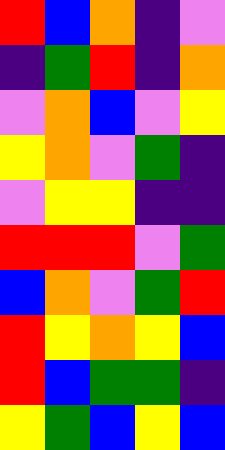[["red", "blue", "orange", "indigo", "violet"], ["indigo", "green", "red", "indigo", "orange"], ["violet", "orange", "blue", "violet", "yellow"], ["yellow", "orange", "violet", "green", "indigo"], ["violet", "yellow", "yellow", "indigo", "indigo"], ["red", "red", "red", "violet", "green"], ["blue", "orange", "violet", "green", "red"], ["red", "yellow", "orange", "yellow", "blue"], ["red", "blue", "green", "green", "indigo"], ["yellow", "green", "blue", "yellow", "blue"]]